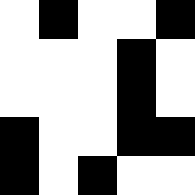[["white", "black", "white", "white", "black"], ["white", "white", "white", "black", "white"], ["white", "white", "white", "black", "white"], ["black", "white", "white", "black", "black"], ["black", "white", "black", "white", "white"]]